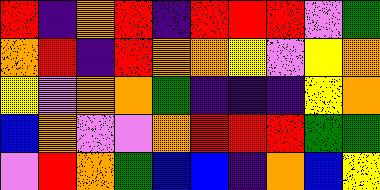[["red", "indigo", "orange", "red", "indigo", "red", "red", "red", "violet", "green"], ["orange", "red", "indigo", "red", "orange", "orange", "yellow", "violet", "yellow", "orange"], ["yellow", "violet", "orange", "orange", "green", "indigo", "indigo", "indigo", "yellow", "orange"], ["blue", "orange", "violet", "violet", "orange", "red", "red", "red", "green", "green"], ["violet", "red", "orange", "green", "blue", "blue", "indigo", "orange", "blue", "yellow"]]